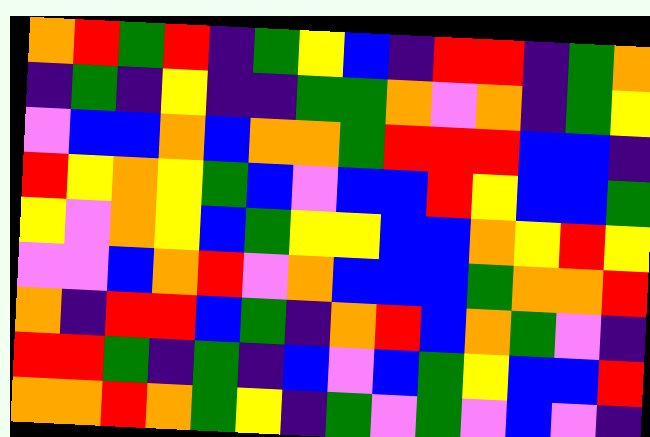[["orange", "red", "green", "red", "indigo", "green", "yellow", "blue", "indigo", "red", "red", "indigo", "green", "orange"], ["indigo", "green", "indigo", "yellow", "indigo", "indigo", "green", "green", "orange", "violet", "orange", "indigo", "green", "yellow"], ["violet", "blue", "blue", "orange", "blue", "orange", "orange", "green", "red", "red", "red", "blue", "blue", "indigo"], ["red", "yellow", "orange", "yellow", "green", "blue", "violet", "blue", "blue", "red", "yellow", "blue", "blue", "green"], ["yellow", "violet", "orange", "yellow", "blue", "green", "yellow", "yellow", "blue", "blue", "orange", "yellow", "red", "yellow"], ["violet", "violet", "blue", "orange", "red", "violet", "orange", "blue", "blue", "blue", "green", "orange", "orange", "red"], ["orange", "indigo", "red", "red", "blue", "green", "indigo", "orange", "red", "blue", "orange", "green", "violet", "indigo"], ["red", "red", "green", "indigo", "green", "indigo", "blue", "violet", "blue", "green", "yellow", "blue", "blue", "red"], ["orange", "orange", "red", "orange", "green", "yellow", "indigo", "green", "violet", "green", "violet", "blue", "violet", "indigo"]]